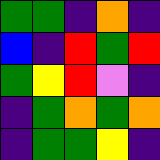[["green", "green", "indigo", "orange", "indigo"], ["blue", "indigo", "red", "green", "red"], ["green", "yellow", "red", "violet", "indigo"], ["indigo", "green", "orange", "green", "orange"], ["indigo", "green", "green", "yellow", "indigo"]]